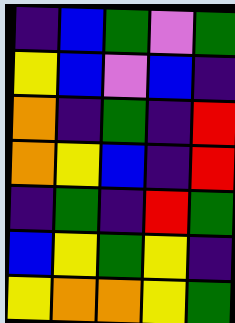[["indigo", "blue", "green", "violet", "green"], ["yellow", "blue", "violet", "blue", "indigo"], ["orange", "indigo", "green", "indigo", "red"], ["orange", "yellow", "blue", "indigo", "red"], ["indigo", "green", "indigo", "red", "green"], ["blue", "yellow", "green", "yellow", "indigo"], ["yellow", "orange", "orange", "yellow", "green"]]